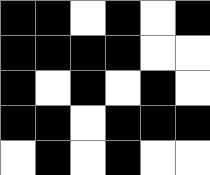[["black", "black", "white", "black", "white", "black"], ["black", "black", "black", "black", "white", "white"], ["black", "white", "black", "white", "black", "white"], ["black", "black", "white", "black", "black", "black"], ["white", "black", "white", "black", "white", "white"]]